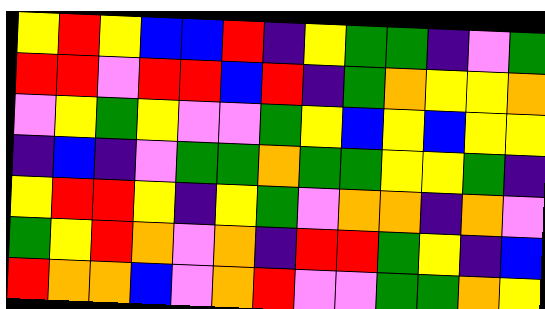[["yellow", "red", "yellow", "blue", "blue", "red", "indigo", "yellow", "green", "green", "indigo", "violet", "green"], ["red", "red", "violet", "red", "red", "blue", "red", "indigo", "green", "orange", "yellow", "yellow", "orange"], ["violet", "yellow", "green", "yellow", "violet", "violet", "green", "yellow", "blue", "yellow", "blue", "yellow", "yellow"], ["indigo", "blue", "indigo", "violet", "green", "green", "orange", "green", "green", "yellow", "yellow", "green", "indigo"], ["yellow", "red", "red", "yellow", "indigo", "yellow", "green", "violet", "orange", "orange", "indigo", "orange", "violet"], ["green", "yellow", "red", "orange", "violet", "orange", "indigo", "red", "red", "green", "yellow", "indigo", "blue"], ["red", "orange", "orange", "blue", "violet", "orange", "red", "violet", "violet", "green", "green", "orange", "yellow"]]